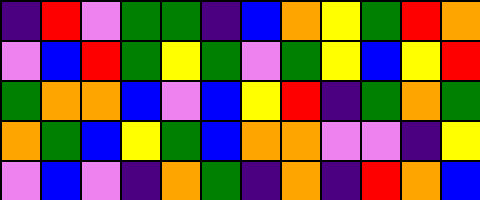[["indigo", "red", "violet", "green", "green", "indigo", "blue", "orange", "yellow", "green", "red", "orange"], ["violet", "blue", "red", "green", "yellow", "green", "violet", "green", "yellow", "blue", "yellow", "red"], ["green", "orange", "orange", "blue", "violet", "blue", "yellow", "red", "indigo", "green", "orange", "green"], ["orange", "green", "blue", "yellow", "green", "blue", "orange", "orange", "violet", "violet", "indigo", "yellow"], ["violet", "blue", "violet", "indigo", "orange", "green", "indigo", "orange", "indigo", "red", "orange", "blue"]]